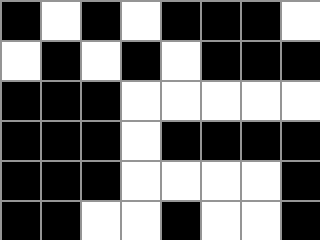[["black", "white", "black", "white", "black", "black", "black", "white"], ["white", "black", "white", "black", "white", "black", "black", "black"], ["black", "black", "black", "white", "white", "white", "white", "white"], ["black", "black", "black", "white", "black", "black", "black", "black"], ["black", "black", "black", "white", "white", "white", "white", "black"], ["black", "black", "white", "white", "black", "white", "white", "black"]]